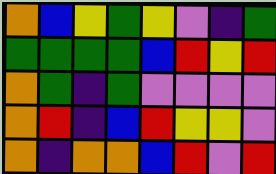[["orange", "blue", "yellow", "green", "yellow", "violet", "indigo", "green"], ["green", "green", "green", "green", "blue", "red", "yellow", "red"], ["orange", "green", "indigo", "green", "violet", "violet", "violet", "violet"], ["orange", "red", "indigo", "blue", "red", "yellow", "yellow", "violet"], ["orange", "indigo", "orange", "orange", "blue", "red", "violet", "red"]]